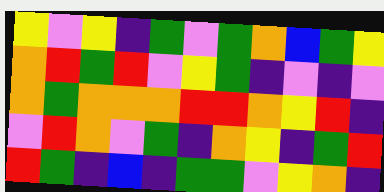[["yellow", "violet", "yellow", "indigo", "green", "violet", "green", "orange", "blue", "green", "yellow"], ["orange", "red", "green", "red", "violet", "yellow", "green", "indigo", "violet", "indigo", "violet"], ["orange", "green", "orange", "orange", "orange", "red", "red", "orange", "yellow", "red", "indigo"], ["violet", "red", "orange", "violet", "green", "indigo", "orange", "yellow", "indigo", "green", "red"], ["red", "green", "indigo", "blue", "indigo", "green", "green", "violet", "yellow", "orange", "indigo"]]